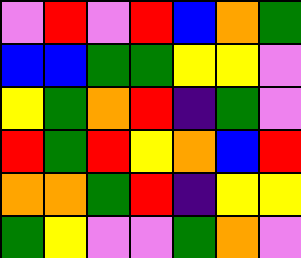[["violet", "red", "violet", "red", "blue", "orange", "green"], ["blue", "blue", "green", "green", "yellow", "yellow", "violet"], ["yellow", "green", "orange", "red", "indigo", "green", "violet"], ["red", "green", "red", "yellow", "orange", "blue", "red"], ["orange", "orange", "green", "red", "indigo", "yellow", "yellow"], ["green", "yellow", "violet", "violet", "green", "orange", "violet"]]